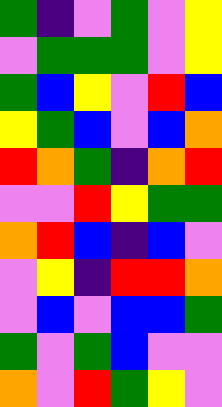[["green", "indigo", "violet", "green", "violet", "yellow"], ["violet", "green", "green", "green", "violet", "yellow"], ["green", "blue", "yellow", "violet", "red", "blue"], ["yellow", "green", "blue", "violet", "blue", "orange"], ["red", "orange", "green", "indigo", "orange", "red"], ["violet", "violet", "red", "yellow", "green", "green"], ["orange", "red", "blue", "indigo", "blue", "violet"], ["violet", "yellow", "indigo", "red", "red", "orange"], ["violet", "blue", "violet", "blue", "blue", "green"], ["green", "violet", "green", "blue", "violet", "violet"], ["orange", "violet", "red", "green", "yellow", "violet"]]